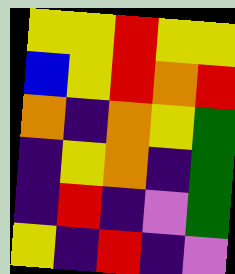[["yellow", "yellow", "red", "yellow", "yellow"], ["blue", "yellow", "red", "orange", "red"], ["orange", "indigo", "orange", "yellow", "green"], ["indigo", "yellow", "orange", "indigo", "green"], ["indigo", "red", "indigo", "violet", "green"], ["yellow", "indigo", "red", "indigo", "violet"]]